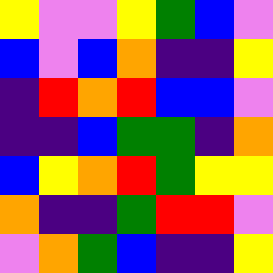[["yellow", "violet", "violet", "yellow", "green", "blue", "violet"], ["blue", "violet", "blue", "orange", "indigo", "indigo", "yellow"], ["indigo", "red", "orange", "red", "blue", "blue", "violet"], ["indigo", "indigo", "blue", "green", "green", "indigo", "orange"], ["blue", "yellow", "orange", "red", "green", "yellow", "yellow"], ["orange", "indigo", "indigo", "green", "red", "red", "violet"], ["violet", "orange", "green", "blue", "indigo", "indigo", "yellow"]]